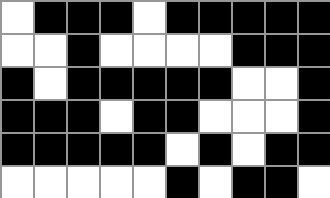[["white", "black", "black", "black", "white", "black", "black", "black", "black", "black"], ["white", "white", "black", "white", "white", "white", "white", "black", "black", "black"], ["black", "white", "black", "black", "black", "black", "black", "white", "white", "black"], ["black", "black", "black", "white", "black", "black", "white", "white", "white", "black"], ["black", "black", "black", "black", "black", "white", "black", "white", "black", "black"], ["white", "white", "white", "white", "white", "black", "white", "black", "black", "white"]]